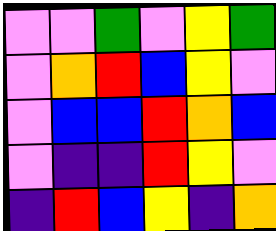[["violet", "violet", "green", "violet", "yellow", "green"], ["violet", "orange", "red", "blue", "yellow", "violet"], ["violet", "blue", "blue", "red", "orange", "blue"], ["violet", "indigo", "indigo", "red", "yellow", "violet"], ["indigo", "red", "blue", "yellow", "indigo", "orange"]]